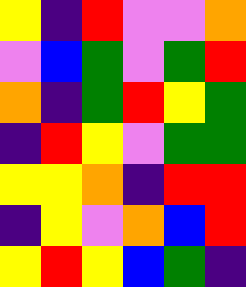[["yellow", "indigo", "red", "violet", "violet", "orange"], ["violet", "blue", "green", "violet", "green", "red"], ["orange", "indigo", "green", "red", "yellow", "green"], ["indigo", "red", "yellow", "violet", "green", "green"], ["yellow", "yellow", "orange", "indigo", "red", "red"], ["indigo", "yellow", "violet", "orange", "blue", "red"], ["yellow", "red", "yellow", "blue", "green", "indigo"]]